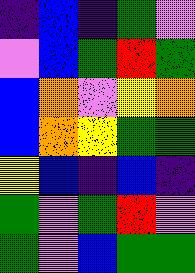[["indigo", "blue", "indigo", "green", "violet"], ["violet", "blue", "green", "red", "green"], ["blue", "orange", "violet", "yellow", "orange"], ["blue", "orange", "yellow", "green", "green"], ["yellow", "blue", "indigo", "blue", "indigo"], ["green", "violet", "green", "red", "violet"], ["green", "violet", "blue", "green", "green"]]